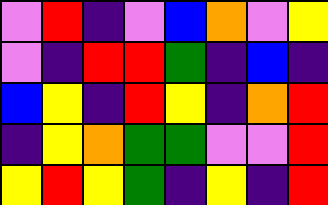[["violet", "red", "indigo", "violet", "blue", "orange", "violet", "yellow"], ["violet", "indigo", "red", "red", "green", "indigo", "blue", "indigo"], ["blue", "yellow", "indigo", "red", "yellow", "indigo", "orange", "red"], ["indigo", "yellow", "orange", "green", "green", "violet", "violet", "red"], ["yellow", "red", "yellow", "green", "indigo", "yellow", "indigo", "red"]]